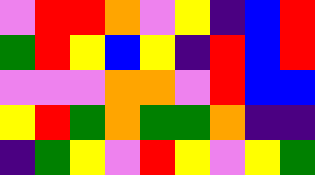[["violet", "red", "red", "orange", "violet", "yellow", "indigo", "blue", "red"], ["green", "red", "yellow", "blue", "yellow", "indigo", "red", "blue", "red"], ["violet", "violet", "violet", "orange", "orange", "violet", "red", "blue", "blue"], ["yellow", "red", "green", "orange", "green", "green", "orange", "indigo", "indigo"], ["indigo", "green", "yellow", "violet", "red", "yellow", "violet", "yellow", "green"]]